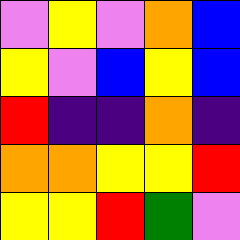[["violet", "yellow", "violet", "orange", "blue"], ["yellow", "violet", "blue", "yellow", "blue"], ["red", "indigo", "indigo", "orange", "indigo"], ["orange", "orange", "yellow", "yellow", "red"], ["yellow", "yellow", "red", "green", "violet"]]